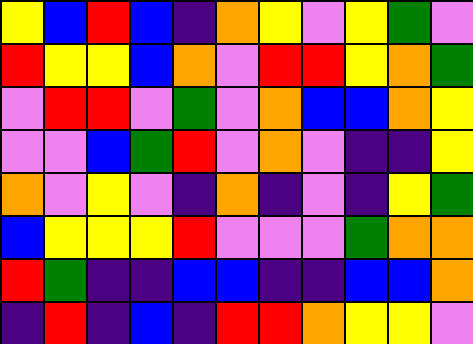[["yellow", "blue", "red", "blue", "indigo", "orange", "yellow", "violet", "yellow", "green", "violet"], ["red", "yellow", "yellow", "blue", "orange", "violet", "red", "red", "yellow", "orange", "green"], ["violet", "red", "red", "violet", "green", "violet", "orange", "blue", "blue", "orange", "yellow"], ["violet", "violet", "blue", "green", "red", "violet", "orange", "violet", "indigo", "indigo", "yellow"], ["orange", "violet", "yellow", "violet", "indigo", "orange", "indigo", "violet", "indigo", "yellow", "green"], ["blue", "yellow", "yellow", "yellow", "red", "violet", "violet", "violet", "green", "orange", "orange"], ["red", "green", "indigo", "indigo", "blue", "blue", "indigo", "indigo", "blue", "blue", "orange"], ["indigo", "red", "indigo", "blue", "indigo", "red", "red", "orange", "yellow", "yellow", "violet"]]